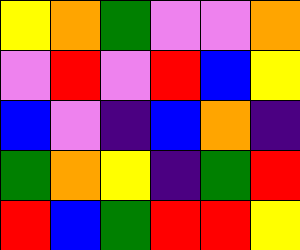[["yellow", "orange", "green", "violet", "violet", "orange"], ["violet", "red", "violet", "red", "blue", "yellow"], ["blue", "violet", "indigo", "blue", "orange", "indigo"], ["green", "orange", "yellow", "indigo", "green", "red"], ["red", "blue", "green", "red", "red", "yellow"]]